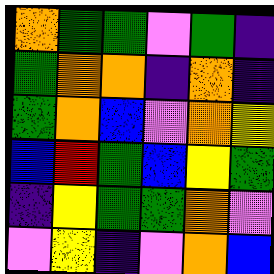[["orange", "green", "green", "violet", "green", "indigo"], ["green", "orange", "orange", "indigo", "orange", "indigo"], ["green", "orange", "blue", "violet", "orange", "yellow"], ["blue", "red", "green", "blue", "yellow", "green"], ["indigo", "yellow", "green", "green", "orange", "violet"], ["violet", "yellow", "indigo", "violet", "orange", "blue"]]